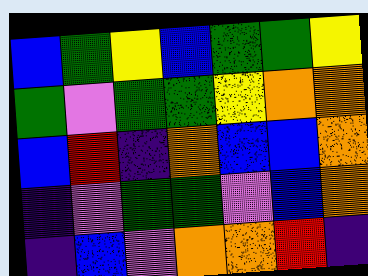[["blue", "green", "yellow", "blue", "green", "green", "yellow"], ["green", "violet", "green", "green", "yellow", "orange", "orange"], ["blue", "red", "indigo", "orange", "blue", "blue", "orange"], ["indigo", "violet", "green", "green", "violet", "blue", "orange"], ["indigo", "blue", "violet", "orange", "orange", "red", "indigo"]]